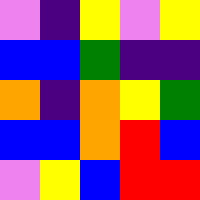[["violet", "indigo", "yellow", "violet", "yellow"], ["blue", "blue", "green", "indigo", "indigo"], ["orange", "indigo", "orange", "yellow", "green"], ["blue", "blue", "orange", "red", "blue"], ["violet", "yellow", "blue", "red", "red"]]